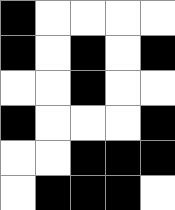[["black", "white", "white", "white", "white"], ["black", "white", "black", "white", "black"], ["white", "white", "black", "white", "white"], ["black", "white", "white", "white", "black"], ["white", "white", "black", "black", "black"], ["white", "black", "black", "black", "white"]]